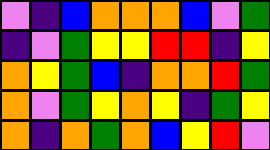[["violet", "indigo", "blue", "orange", "orange", "orange", "blue", "violet", "green"], ["indigo", "violet", "green", "yellow", "yellow", "red", "red", "indigo", "yellow"], ["orange", "yellow", "green", "blue", "indigo", "orange", "orange", "red", "green"], ["orange", "violet", "green", "yellow", "orange", "yellow", "indigo", "green", "yellow"], ["orange", "indigo", "orange", "green", "orange", "blue", "yellow", "red", "violet"]]